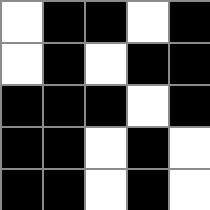[["white", "black", "black", "white", "black"], ["white", "black", "white", "black", "black"], ["black", "black", "black", "white", "black"], ["black", "black", "white", "black", "white"], ["black", "black", "white", "black", "white"]]